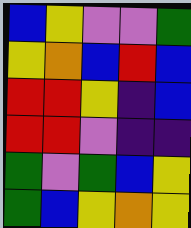[["blue", "yellow", "violet", "violet", "green"], ["yellow", "orange", "blue", "red", "blue"], ["red", "red", "yellow", "indigo", "blue"], ["red", "red", "violet", "indigo", "indigo"], ["green", "violet", "green", "blue", "yellow"], ["green", "blue", "yellow", "orange", "yellow"]]